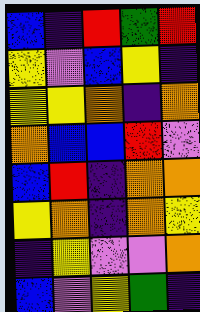[["blue", "indigo", "red", "green", "red"], ["yellow", "violet", "blue", "yellow", "indigo"], ["yellow", "yellow", "orange", "indigo", "orange"], ["orange", "blue", "blue", "red", "violet"], ["blue", "red", "indigo", "orange", "orange"], ["yellow", "orange", "indigo", "orange", "yellow"], ["indigo", "yellow", "violet", "violet", "orange"], ["blue", "violet", "yellow", "green", "indigo"]]